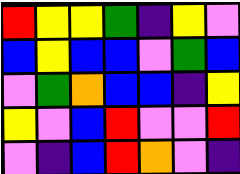[["red", "yellow", "yellow", "green", "indigo", "yellow", "violet"], ["blue", "yellow", "blue", "blue", "violet", "green", "blue"], ["violet", "green", "orange", "blue", "blue", "indigo", "yellow"], ["yellow", "violet", "blue", "red", "violet", "violet", "red"], ["violet", "indigo", "blue", "red", "orange", "violet", "indigo"]]